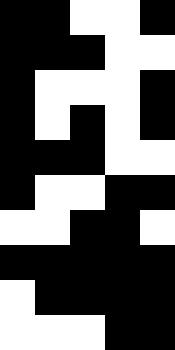[["black", "black", "white", "white", "black"], ["black", "black", "black", "white", "white"], ["black", "white", "white", "white", "black"], ["black", "white", "black", "white", "black"], ["black", "black", "black", "white", "white"], ["black", "white", "white", "black", "black"], ["white", "white", "black", "black", "white"], ["black", "black", "black", "black", "black"], ["white", "black", "black", "black", "black"], ["white", "white", "white", "black", "black"]]